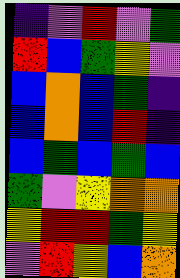[["indigo", "violet", "red", "violet", "green"], ["red", "blue", "green", "yellow", "violet"], ["blue", "orange", "blue", "green", "indigo"], ["blue", "orange", "blue", "red", "indigo"], ["blue", "green", "blue", "green", "blue"], ["green", "violet", "yellow", "orange", "orange"], ["yellow", "red", "red", "green", "yellow"], ["violet", "red", "yellow", "blue", "orange"]]